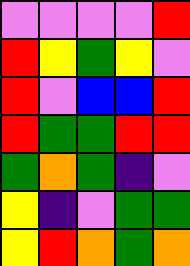[["violet", "violet", "violet", "violet", "red"], ["red", "yellow", "green", "yellow", "violet"], ["red", "violet", "blue", "blue", "red"], ["red", "green", "green", "red", "red"], ["green", "orange", "green", "indigo", "violet"], ["yellow", "indigo", "violet", "green", "green"], ["yellow", "red", "orange", "green", "orange"]]